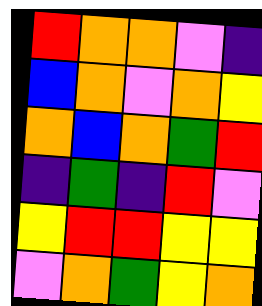[["red", "orange", "orange", "violet", "indigo"], ["blue", "orange", "violet", "orange", "yellow"], ["orange", "blue", "orange", "green", "red"], ["indigo", "green", "indigo", "red", "violet"], ["yellow", "red", "red", "yellow", "yellow"], ["violet", "orange", "green", "yellow", "orange"]]